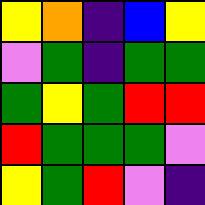[["yellow", "orange", "indigo", "blue", "yellow"], ["violet", "green", "indigo", "green", "green"], ["green", "yellow", "green", "red", "red"], ["red", "green", "green", "green", "violet"], ["yellow", "green", "red", "violet", "indigo"]]